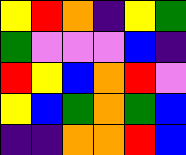[["yellow", "red", "orange", "indigo", "yellow", "green"], ["green", "violet", "violet", "violet", "blue", "indigo"], ["red", "yellow", "blue", "orange", "red", "violet"], ["yellow", "blue", "green", "orange", "green", "blue"], ["indigo", "indigo", "orange", "orange", "red", "blue"]]